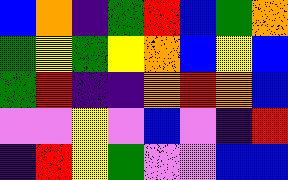[["blue", "orange", "indigo", "green", "red", "blue", "green", "orange"], ["green", "yellow", "green", "yellow", "orange", "blue", "yellow", "blue"], ["green", "red", "indigo", "indigo", "orange", "red", "orange", "blue"], ["violet", "violet", "yellow", "violet", "blue", "violet", "indigo", "red"], ["indigo", "red", "yellow", "green", "violet", "violet", "blue", "blue"]]